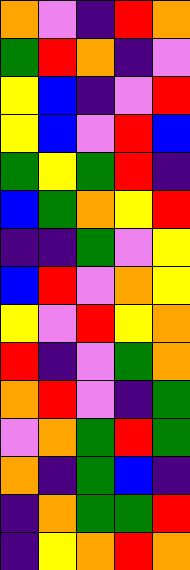[["orange", "violet", "indigo", "red", "orange"], ["green", "red", "orange", "indigo", "violet"], ["yellow", "blue", "indigo", "violet", "red"], ["yellow", "blue", "violet", "red", "blue"], ["green", "yellow", "green", "red", "indigo"], ["blue", "green", "orange", "yellow", "red"], ["indigo", "indigo", "green", "violet", "yellow"], ["blue", "red", "violet", "orange", "yellow"], ["yellow", "violet", "red", "yellow", "orange"], ["red", "indigo", "violet", "green", "orange"], ["orange", "red", "violet", "indigo", "green"], ["violet", "orange", "green", "red", "green"], ["orange", "indigo", "green", "blue", "indigo"], ["indigo", "orange", "green", "green", "red"], ["indigo", "yellow", "orange", "red", "orange"]]